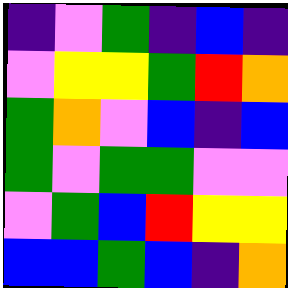[["indigo", "violet", "green", "indigo", "blue", "indigo"], ["violet", "yellow", "yellow", "green", "red", "orange"], ["green", "orange", "violet", "blue", "indigo", "blue"], ["green", "violet", "green", "green", "violet", "violet"], ["violet", "green", "blue", "red", "yellow", "yellow"], ["blue", "blue", "green", "blue", "indigo", "orange"]]